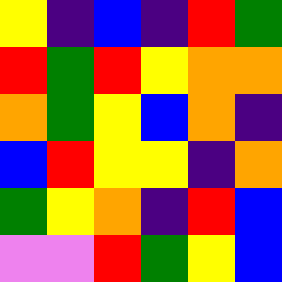[["yellow", "indigo", "blue", "indigo", "red", "green"], ["red", "green", "red", "yellow", "orange", "orange"], ["orange", "green", "yellow", "blue", "orange", "indigo"], ["blue", "red", "yellow", "yellow", "indigo", "orange"], ["green", "yellow", "orange", "indigo", "red", "blue"], ["violet", "violet", "red", "green", "yellow", "blue"]]